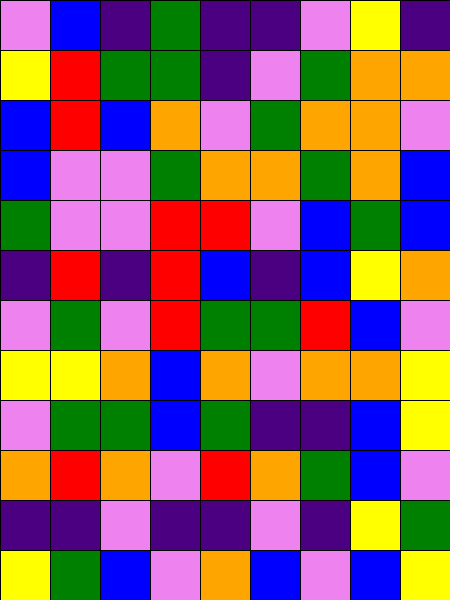[["violet", "blue", "indigo", "green", "indigo", "indigo", "violet", "yellow", "indigo"], ["yellow", "red", "green", "green", "indigo", "violet", "green", "orange", "orange"], ["blue", "red", "blue", "orange", "violet", "green", "orange", "orange", "violet"], ["blue", "violet", "violet", "green", "orange", "orange", "green", "orange", "blue"], ["green", "violet", "violet", "red", "red", "violet", "blue", "green", "blue"], ["indigo", "red", "indigo", "red", "blue", "indigo", "blue", "yellow", "orange"], ["violet", "green", "violet", "red", "green", "green", "red", "blue", "violet"], ["yellow", "yellow", "orange", "blue", "orange", "violet", "orange", "orange", "yellow"], ["violet", "green", "green", "blue", "green", "indigo", "indigo", "blue", "yellow"], ["orange", "red", "orange", "violet", "red", "orange", "green", "blue", "violet"], ["indigo", "indigo", "violet", "indigo", "indigo", "violet", "indigo", "yellow", "green"], ["yellow", "green", "blue", "violet", "orange", "blue", "violet", "blue", "yellow"]]